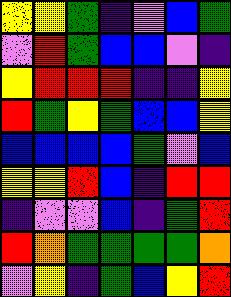[["yellow", "yellow", "green", "indigo", "violet", "blue", "green"], ["violet", "red", "green", "blue", "blue", "violet", "indigo"], ["yellow", "red", "red", "red", "indigo", "indigo", "yellow"], ["red", "green", "yellow", "green", "blue", "blue", "yellow"], ["blue", "blue", "blue", "blue", "green", "violet", "blue"], ["yellow", "yellow", "red", "blue", "indigo", "red", "red"], ["indigo", "violet", "violet", "blue", "indigo", "green", "red"], ["red", "orange", "green", "green", "green", "green", "orange"], ["violet", "yellow", "indigo", "green", "blue", "yellow", "red"]]